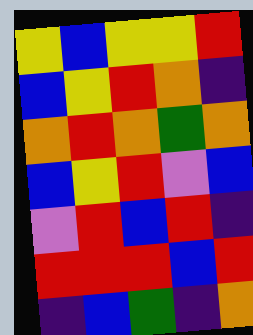[["yellow", "blue", "yellow", "yellow", "red"], ["blue", "yellow", "red", "orange", "indigo"], ["orange", "red", "orange", "green", "orange"], ["blue", "yellow", "red", "violet", "blue"], ["violet", "red", "blue", "red", "indigo"], ["red", "red", "red", "blue", "red"], ["indigo", "blue", "green", "indigo", "orange"]]